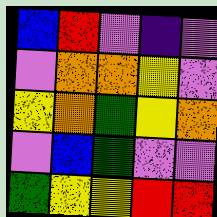[["blue", "red", "violet", "indigo", "violet"], ["violet", "orange", "orange", "yellow", "violet"], ["yellow", "orange", "green", "yellow", "orange"], ["violet", "blue", "green", "violet", "violet"], ["green", "yellow", "yellow", "red", "red"]]